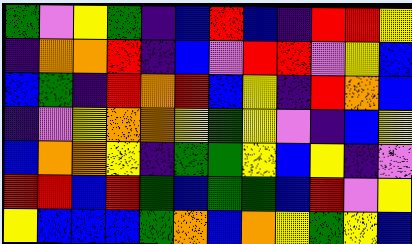[["green", "violet", "yellow", "green", "indigo", "blue", "red", "blue", "indigo", "red", "red", "yellow"], ["indigo", "orange", "orange", "red", "indigo", "blue", "violet", "red", "red", "violet", "yellow", "blue"], ["blue", "green", "indigo", "red", "orange", "red", "blue", "yellow", "indigo", "red", "orange", "blue"], ["indigo", "violet", "yellow", "orange", "orange", "yellow", "green", "yellow", "violet", "indigo", "blue", "yellow"], ["blue", "orange", "orange", "yellow", "indigo", "green", "green", "yellow", "blue", "yellow", "indigo", "violet"], ["red", "red", "blue", "red", "green", "blue", "green", "green", "blue", "red", "violet", "yellow"], ["yellow", "blue", "blue", "blue", "green", "orange", "blue", "orange", "yellow", "green", "yellow", "blue"]]